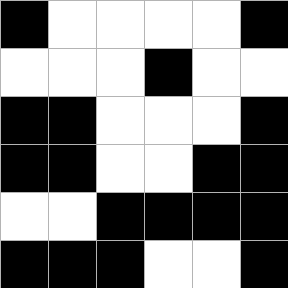[["black", "white", "white", "white", "white", "black"], ["white", "white", "white", "black", "white", "white"], ["black", "black", "white", "white", "white", "black"], ["black", "black", "white", "white", "black", "black"], ["white", "white", "black", "black", "black", "black"], ["black", "black", "black", "white", "white", "black"]]